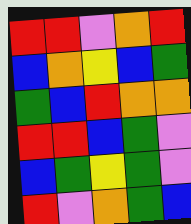[["red", "red", "violet", "orange", "red"], ["blue", "orange", "yellow", "blue", "green"], ["green", "blue", "red", "orange", "orange"], ["red", "red", "blue", "green", "violet"], ["blue", "green", "yellow", "green", "violet"], ["red", "violet", "orange", "green", "blue"]]